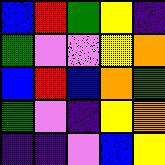[["blue", "red", "green", "yellow", "indigo"], ["green", "violet", "violet", "yellow", "orange"], ["blue", "red", "blue", "orange", "green"], ["green", "violet", "indigo", "yellow", "orange"], ["indigo", "indigo", "violet", "blue", "yellow"]]